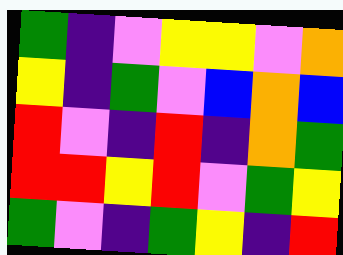[["green", "indigo", "violet", "yellow", "yellow", "violet", "orange"], ["yellow", "indigo", "green", "violet", "blue", "orange", "blue"], ["red", "violet", "indigo", "red", "indigo", "orange", "green"], ["red", "red", "yellow", "red", "violet", "green", "yellow"], ["green", "violet", "indigo", "green", "yellow", "indigo", "red"]]